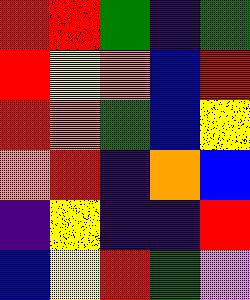[["red", "red", "green", "indigo", "green"], ["red", "yellow", "orange", "blue", "red"], ["red", "orange", "green", "blue", "yellow"], ["orange", "red", "indigo", "orange", "blue"], ["indigo", "yellow", "indigo", "indigo", "red"], ["blue", "yellow", "red", "green", "violet"]]